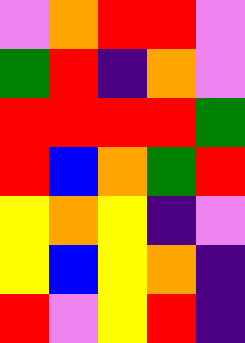[["violet", "orange", "red", "red", "violet"], ["green", "red", "indigo", "orange", "violet"], ["red", "red", "red", "red", "green"], ["red", "blue", "orange", "green", "red"], ["yellow", "orange", "yellow", "indigo", "violet"], ["yellow", "blue", "yellow", "orange", "indigo"], ["red", "violet", "yellow", "red", "indigo"]]